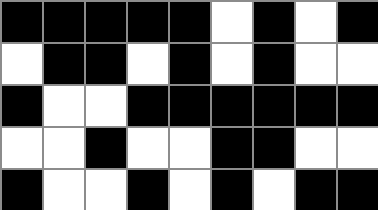[["black", "black", "black", "black", "black", "white", "black", "white", "black"], ["white", "black", "black", "white", "black", "white", "black", "white", "white"], ["black", "white", "white", "black", "black", "black", "black", "black", "black"], ["white", "white", "black", "white", "white", "black", "black", "white", "white"], ["black", "white", "white", "black", "white", "black", "white", "black", "black"]]